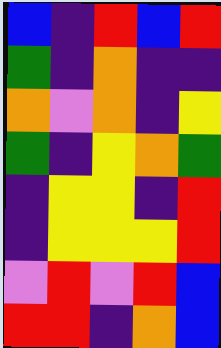[["blue", "indigo", "red", "blue", "red"], ["green", "indigo", "orange", "indigo", "indigo"], ["orange", "violet", "orange", "indigo", "yellow"], ["green", "indigo", "yellow", "orange", "green"], ["indigo", "yellow", "yellow", "indigo", "red"], ["indigo", "yellow", "yellow", "yellow", "red"], ["violet", "red", "violet", "red", "blue"], ["red", "red", "indigo", "orange", "blue"]]